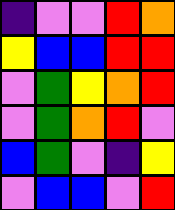[["indigo", "violet", "violet", "red", "orange"], ["yellow", "blue", "blue", "red", "red"], ["violet", "green", "yellow", "orange", "red"], ["violet", "green", "orange", "red", "violet"], ["blue", "green", "violet", "indigo", "yellow"], ["violet", "blue", "blue", "violet", "red"]]